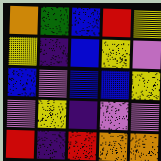[["orange", "green", "blue", "red", "yellow"], ["yellow", "indigo", "blue", "yellow", "violet"], ["blue", "violet", "blue", "blue", "yellow"], ["violet", "yellow", "indigo", "violet", "violet"], ["red", "indigo", "red", "orange", "orange"]]